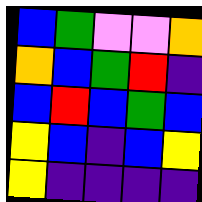[["blue", "green", "violet", "violet", "orange"], ["orange", "blue", "green", "red", "indigo"], ["blue", "red", "blue", "green", "blue"], ["yellow", "blue", "indigo", "blue", "yellow"], ["yellow", "indigo", "indigo", "indigo", "indigo"]]